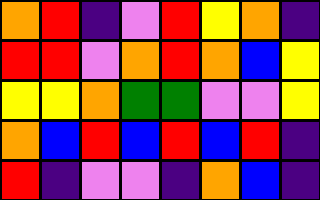[["orange", "red", "indigo", "violet", "red", "yellow", "orange", "indigo"], ["red", "red", "violet", "orange", "red", "orange", "blue", "yellow"], ["yellow", "yellow", "orange", "green", "green", "violet", "violet", "yellow"], ["orange", "blue", "red", "blue", "red", "blue", "red", "indigo"], ["red", "indigo", "violet", "violet", "indigo", "orange", "blue", "indigo"]]